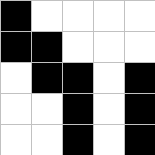[["black", "white", "white", "white", "white"], ["black", "black", "white", "white", "white"], ["white", "black", "black", "white", "black"], ["white", "white", "black", "white", "black"], ["white", "white", "black", "white", "black"]]